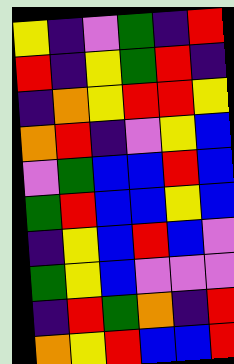[["yellow", "indigo", "violet", "green", "indigo", "red"], ["red", "indigo", "yellow", "green", "red", "indigo"], ["indigo", "orange", "yellow", "red", "red", "yellow"], ["orange", "red", "indigo", "violet", "yellow", "blue"], ["violet", "green", "blue", "blue", "red", "blue"], ["green", "red", "blue", "blue", "yellow", "blue"], ["indigo", "yellow", "blue", "red", "blue", "violet"], ["green", "yellow", "blue", "violet", "violet", "violet"], ["indigo", "red", "green", "orange", "indigo", "red"], ["orange", "yellow", "red", "blue", "blue", "red"]]